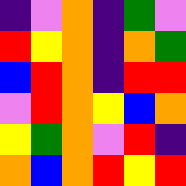[["indigo", "violet", "orange", "indigo", "green", "violet"], ["red", "yellow", "orange", "indigo", "orange", "green"], ["blue", "red", "orange", "indigo", "red", "red"], ["violet", "red", "orange", "yellow", "blue", "orange"], ["yellow", "green", "orange", "violet", "red", "indigo"], ["orange", "blue", "orange", "red", "yellow", "red"]]